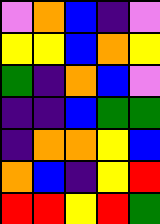[["violet", "orange", "blue", "indigo", "violet"], ["yellow", "yellow", "blue", "orange", "yellow"], ["green", "indigo", "orange", "blue", "violet"], ["indigo", "indigo", "blue", "green", "green"], ["indigo", "orange", "orange", "yellow", "blue"], ["orange", "blue", "indigo", "yellow", "red"], ["red", "red", "yellow", "red", "green"]]